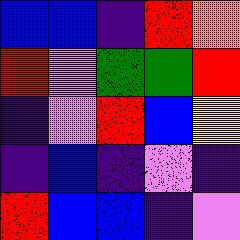[["blue", "blue", "indigo", "red", "orange"], ["red", "violet", "green", "green", "red"], ["indigo", "violet", "red", "blue", "yellow"], ["indigo", "blue", "indigo", "violet", "indigo"], ["red", "blue", "blue", "indigo", "violet"]]